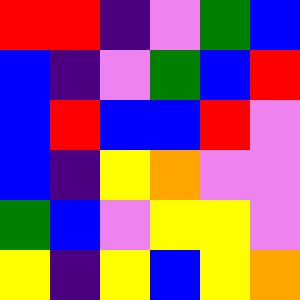[["red", "red", "indigo", "violet", "green", "blue"], ["blue", "indigo", "violet", "green", "blue", "red"], ["blue", "red", "blue", "blue", "red", "violet"], ["blue", "indigo", "yellow", "orange", "violet", "violet"], ["green", "blue", "violet", "yellow", "yellow", "violet"], ["yellow", "indigo", "yellow", "blue", "yellow", "orange"]]